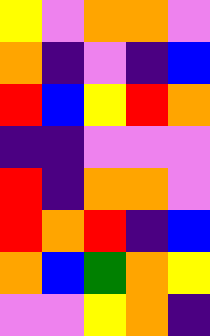[["yellow", "violet", "orange", "orange", "violet"], ["orange", "indigo", "violet", "indigo", "blue"], ["red", "blue", "yellow", "red", "orange"], ["indigo", "indigo", "violet", "violet", "violet"], ["red", "indigo", "orange", "orange", "violet"], ["red", "orange", "red", "indigo", "blue"], ["orange", "blue", "green", "orange", "yellow"], ["violet", "violet", "yellow", "orange", "indigo"]]